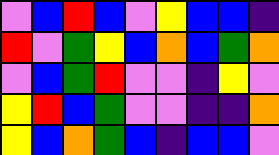[["violet", "blue", "red", "blue", "violet", "yellow", "blue", "blue", "indigo"], ["red", "violet", "green", "yellow", "blue", "orange", "blue", "green", "orange"], ["violet", "blue", "green", "red", "violet", "violet", "indigo", "yellow", "violet"], ["yellow", "red", "blue", "green", "violet", "violet", "indigo", "indigo", "orange"], ["yellow", "blue", "orange", "green", "blue", "indigo", "blue", "blue", "violet"]]